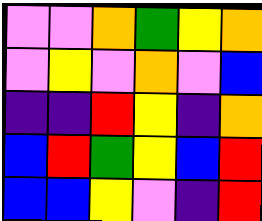[["violet", "violet", "orange", "green", "yellow", "orange"], ["violet", "yellow", "violet", "orange", "violet", "blue"], ["indigo", "indigo", "red", "yellow", "indigo", "orange"], ["blue", "red", "green", "yellow", "blue", "red"], ["blue", "blue", "yellow", "violet", "indigo", "red"]]